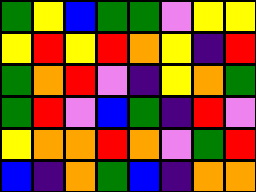[["green", "yellow", "blue", "green", "green", "violet", "yellow", "yellow"], ["yellow", "red", "yellow", "red", "orange", "yellow", "indigo", "red"], ["green", "orange", "red", "violet", "indigo", "yellow", "orange", "green"], ["green", "red", "violet", "blue", "green", "indigo", "red", "violet"], ["yellow", "orange", "orange", "red", "orange", "violet", "green", "red"], ["blue", "indigo", "orange", "green", "blue", "indigo", "orange", "orange"]]